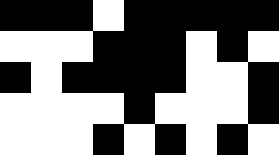[["black", "black", "black", "white", "black", "black", "black", "black", "black"], ["white", "white", "white", "black", "black", "black", "white", "black", "white"], ["black", "white", "black", "black", "black", "black", "white", "white", "black"], ["white", "white", "white", "white", "black", "white", "white", "white", "black"], ["white", "white", "white", "black", "white", "black", "white", "black", "white"]]